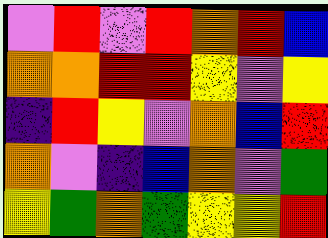[["violet", "red", "violet", "red", "orange", "red", "blue"], ["orange", "orange", "red", "red", "yellow", "violet", "yellow"], ["indigo", "red", "yellow", "violet", "orange", "blue", "red"], ["orange", "violet", "indigo", "blue", "orange", "violet", "green"], ["yellow", "green", "orange", "green", "yellow", "yellow", "red"]]